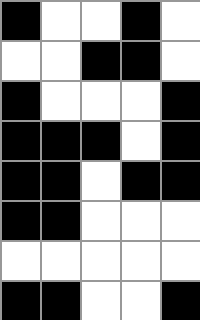[["black", "white", "white", "black", "white"], ["white", "white", "black", "black", "white"], ["black", "white", "white", "white", "black"], ["black", "black", "black", "white", "black"], ["black", "black", "white", "black", "black"], ["black", "black", "white", "white", "white"], ["white", "white", "white", "white", "white"], ["black", "black", "white", "white", "black"]]